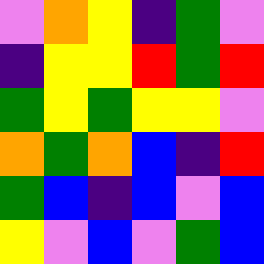[["violet", "orange", "yellow", "indigo", "green", "violet"], ["indigo", "yellow", "yellow", "red", "green", "red"], ["green", "yellow", "green", "yellow", "yellow", "violet"], ["orange", "green", "orange", "blue", "indigo", "red"], ["green", "blue", "indigo", "blue", "violet", "blue"], ["yellow", "violet", "blue", "violet", "green", "blue"]]